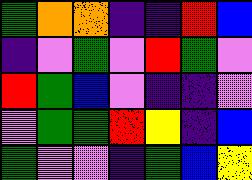[["green", "orange", "orange", "indigo", "indigo", "red", "blue"], ["indigo", "violet", "green", "violet", "red", "green", "violet"], ["red", "green", "blue", "violet", "indigo", "indigo", "violet"], ["violet", "green", "green", "red", "yellow", "indigo", "blue"], ["green", "violet", "violet", "indigo", "green", "blue", "yellow"]]